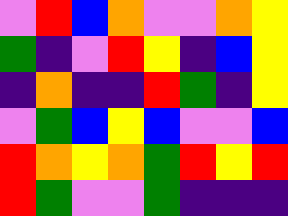[["violet", "red", "blue", "orange", "violet", "violet", "orange", "yellow"], ["green", "indigo", "violet", "red", "yellow", "indigo", "blue", "yellow"], ["indigo", "orange", "indigo", "indigo", "red", "green", "indigo", "yellow"], ["violet", "green", "blue", "yellow", "blue", "violet", "violet", "blue"], ["red", "orange", "yellow", "orange", "green", "red", "yellow", "red"], ["red", "green", "violet", "violet", "green", "indigo", "indigo", "indigo"]]